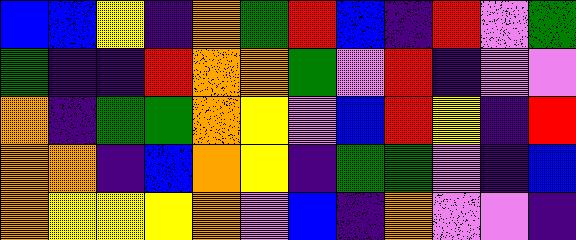[["blue", "blue", "yellow", "indigo", "orange", "green", "red", "blue", "indigo", "red", "violet", "green"], ["green", "indigo", "indigo", "red", "orange", "orange", "green", "violet", "red", "indigo", "violet", "violet"], ["orange", "indigo", "green", "green", "orange", "yellow", "violet", "blue", "red", "yellow", "indigo", "red"], ["orange", "orange", "indigo", "blue", "orange", "yellow", "indigo", "green", "green", "violet", "indigo", "blue"], ["orange", "yellow", "yellow", "yellow", "orange", "violet", "blue", "indigo", "orange", "violet", "violet", "indigo"]]